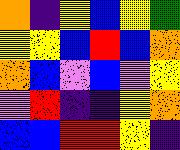[["orange", "indigo", "yellow", "blue", "yellow", "green"], ["yellow", "yellow", "blue", "red", "blue", "orange"], ["orange", "blue", "violet", "blue", "violet", "yellow"], ["violet", "red", "indigo", "indigo", "yellow", "orange"], ["blue", "blue", "red", "red", "yellow", "indigo"]]